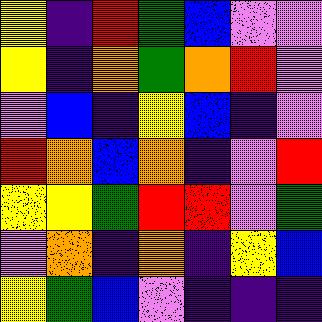[["yellow", "indigo", "red", "green", "blue", "violet", "violet"], ["yellow", "indigo", "orange", "green", "orange", "red", "violet"], ["violet", "blue", "indigo", "yellow", "blue", "indigo", "violet"], ["red", "orange", "blue", "orange", "indigo", "violet", "red"], ["yellow", "yellow", "green", "red", "red", "violet", "green"], ["violet", "orange", "indigo", "orange", "indigo", "yellow", "blue"], ["yellow", "green", "blue", "violet", "indigo", "indigo", "indigo"]]